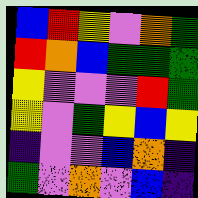[["blue", "red", "yellow", "violet", "orange", "green"], ["red", "orange", "blue", "green", "green", "green"], ["yellow", "violet", "violet", "violet", "red", "green"], ["yellow", "violet", "green", "yellow", "blue", "yellow"], ["indigo", "violet", "violet", "blue", "orange", "indigo"], ["green", "violet", "orange", "violet", "blue", "indigo"]]